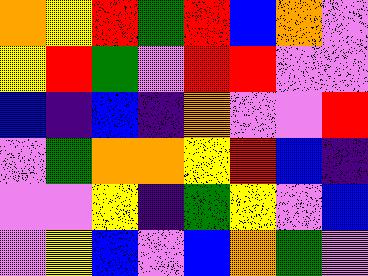[["orange", "yellow", "red", "green", "red", "blue", "orange", "violet"], ["yellow", "red", "green", "violet", "red", "red", "violet", "violet"], ["blue", "indigo", "blue", "indigo", "orange", "violet", "violet", "red"], ["violet", "green", "orange", "orange", "yellow", "red", "blue", "indigo"], ["violet", "violet", "yellow", "indigo", "green", "yellow", "violet", "blue"], ["violet", "yellow", "blue", "violet", "blue", "orange", "green", "violet"]]